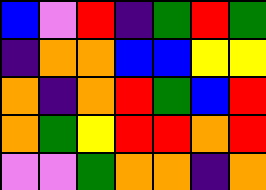[["blue", "violet", "red", "indigo", "green", "red", "green"], ["indigo", "orange", "orange", "blue", "blue", "yellow", "yellow"], ["orange", "indigo", "orange", "red", "green", "blue", "red"], ["orange", "green", "yellow", "red", "red", "orange", "red"], ["violet", "violet", "green", "orange", "orange", "indigo", "orange"]]